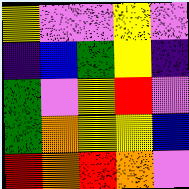[["yellow", "violet", "violet", "yellow", "violet"], ["indigo", "blue", "green", "yellow", "indigo"], ["green", "violet", "yellow", "red", "violet"], ["green", "orange", "yellow", "yellow", "blue"], ["red", "orange", "red", "orange", "violet"]]